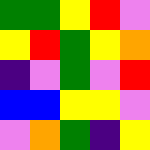[["green", "green", "yellow", "red", "violet"], ["yellow", "red", "green", "yellow", "orange"], ["indigo", "violet", "green", "violet", "red"], ["blue", "blue", "yellow", "yellow", "violet"], ["violet", "orange", "green", "indigo", "yellow"]]